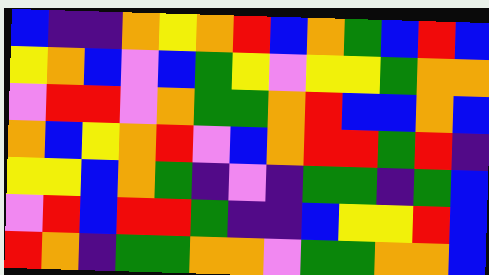[["blue", "indigo", "indigo", "orange", "yellow", "orange", "red", "blue", "orange", "green", "blue", "red", "blue"], ["yellow", "orange", "blue", "violet", "blue", "green", "yellow", "violet", "yellow", "yellow", "green", "orange", "orange"], ["violet", "red", "red", "violet", "orange", "green", "green", "orange", "red", "blue", "blue", "orange", "blue"], ["orange", "blue", "yellow", "orange", "red", "violet", "blue", "orange", "red", "red", "green", "red", "indigo"], ["yellow", "yellow", "blue", "orange", "green", "indigo", "violet", "indigo", "green", "green", "indigo", "green", "blue"], ["violet", "red", "blue", "red", "red", "green", "indigo", "indigo", "blue", "yellow", "yellow", "red", "blue"], ["red", "orange", "indigo", "green", "green", "orange", "orange", "violet", "green", "green", "orange", "orange", "blue"]]